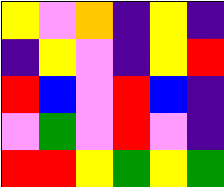[["yellow", "violet", "orange", "indigo", "yellow", "indigo"], ["indigo", "yellow", "violet", "indigo", "yellow", "red"], ["red", "blue", "violet", "red", "blue", "indigo"], ["violet", "green", "violet", "red", "violet", "indigo"], ["red", "red", "yellow", "green", "yellow", "green"]]